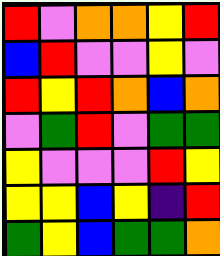[["red", "violet", "orange", "orange", "yellow", "red"], ["blue", "red", "violet", "violet", "yellow", "violet"], ["red", "yellow", "red", "orange", "blue", "orange"], ["violet", "green", "red", "violet", "green", "green"], ["yellow", "violet", "violet", "violet", "red", "yellow"], ["yellow", "yellow", "blue", "yellow", "indigo", "red"], ["green", "yellow", "blue", "green", "green", "orange"]]